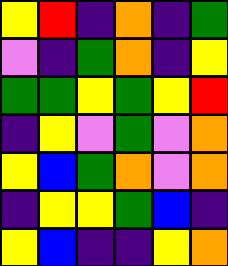[["yellow", "red", "indigo", "orange", "indigo", "green"], ["violet", "indigo", "green", "orange", "indigo", "yellow"], ["green", "green", "yellow", "green", "yellow", "red"], ["indigo", "yellow", "violet", "green", "violet", "orange"], ["yellow", "blue", "green", "orange", "violet", "orange"], ["indigo", "yellow", "yellow", "green", "blue", "indigo"], ["yellow", "blue", "indigo", "indigo", "yellow", "orange"]]